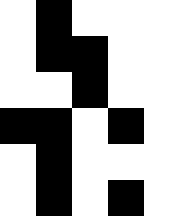[["white", "black", "white", "white", "white"], ["white", "black", "black", "white", "white"], ["white", "white", "black", "white", "white"], ["black", "black", "white", "black", "white"], ["white", "black", "white", "white", "white"], ["white", "black", "white", "black", "white"]]